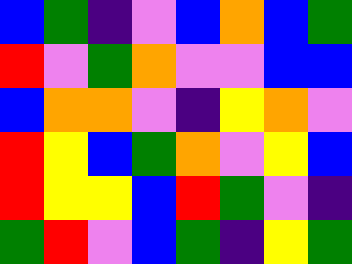[["blue", "green", "indigo", "violet", "blue", "orange", "blue", "green"], ["red", "violet", "green", "orange", "violet", "violet", "blue", "blue"], ["blue", "orange", "orange", "violet", "indigo", "yellow", "orange", "violet"], ["red", "yellow", "blue", "green", "orange", "violet", "yellow", "blue"], ["red", "yellow", "yellow", "blue", "red", "green", "violet", "indigo"], ["green", "red", "violet", "blue", "green", "indigo", "yellow", "green"]]